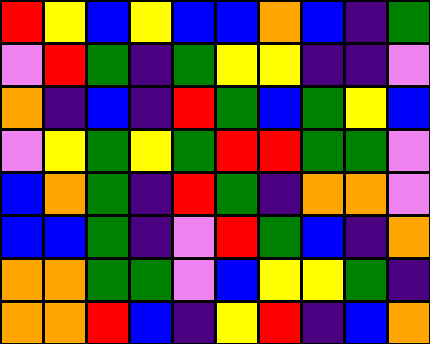[["red", "yellow", "blue", "yellow", "blue", "blue", "orange", "blue", "indigo", "green"], ["violet", "red", "green", "indigo", "green", "yellow", "yellow", "indigo", "indigo", "violet"], ["orange", "indigo", "blue", "indigo", "red", "green", "blue", "green", "yellow", "blue"], ["violet", "yellow", "green", "yellow", "green", "red", "red", "green", "green", "violet"], ["blue", "orange", "green", "indigo", "red", "green", "indigo", "orange", "orange", "violet"], ["blue", "blue", "green", "indigo", "violet", "red", "green", "blue", "indigo", "orange"], ["orange", "orange", "green", "green", "violet", "blue", "yellow", "yellow", "green", "indigo"], ["orange", "orange", "red", "blue", "indigo", "yellow", "red", "indigo", "blue", "orange"]]